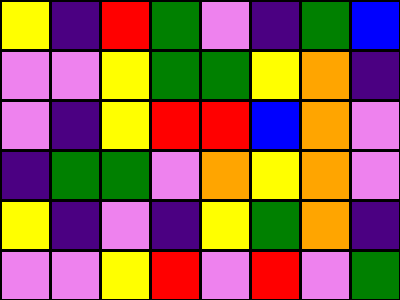[["yellow", "indigo", "red", "green", "violet", "indigo", "green", "blue"], ["violet", "violet", "yellow", "green", "green", "yellow", "orange", "indigo"], ["violet", "indigo", "yellow", "red", "red", "blue", "orange", "violet"], ["indigo", "green", "green", "violet", "orange", "yellow", "orange", "violet"], ["yellow", "indigo", "violet", "indigo", "yellow", "green", "orange", "indigo"], ["violet", "violet", "yellow", "red", "violet", "red", "violet", "green"]]